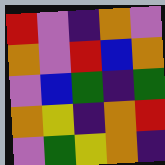[["red", "violet", "indigo", "orange", "violet"], ["orange", "violet", "red", "blue", "orange"], ["violet", "blue", "green", "indigo", "green"], ["orange", "yellow", "indigo", "orange", "red"], ["violet", "green", "yellow", "orange", "indigo"]]